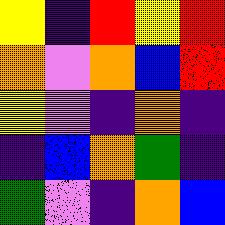[["yellow", "indigo", "red", "yellow", "red"], ["orange", "violet", "orange", "blue", "red"], ["yellow", "violet", "indigo", "orange", "indigo"], ["indigo", "blue", "orange", "green", "indigo"], ["green", "violet", "indigo", "orange", "blue"]]